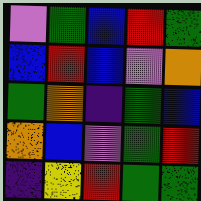[["violet", "green", "blue", "red", "green"], ["blue", "red", "blue", "violet", "orange"], ["green", "orange", "indigo", "green", "blue"], ["orange", "blue", "violet", "green", "red"], ["indigo", "yellow", "red", "green", "green"]]